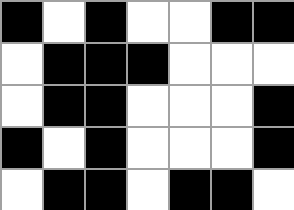[["black", "white", "black", "white", "white", "black", "black"], ["white", "black", "black", "black", "white", "white", "white"], ["white", "black", "black", "white", "white", "white", "black"], ["black", "white", "black", "white", "white", "white", "black"], ["white", "black", "black", "white", "black", "black", "white"]]